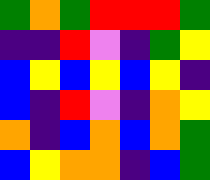[["green", "orange", "green", "red", "red", "red", "green"], ["indigo", "indigo", "red", "violet", "indigo", "green", "yellow"], ["blue", "yellow", "blue", "yellow", "blue", "yellow", "indigo"], ["blue", "indigo", "red", "violet", "indigo", "orange", "yellow"], ["orange", "indigo", "blue", "orange", "blue", "orange", "green"], ["blue", "yellow", "orange", "orange", "indigo", "blue", "green"]]